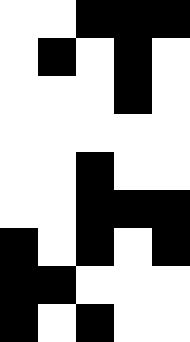[["white", "white", "black", "black", "black"], ["white", "black", "white", "black", "white"], ["white", "white", "white", "black", "white"], ["white", "white", "white", "white", "white"], ["white", "white", "black", "white", "white"], ["white", "white", "black", "black", "black"], ["black", "white", "black", "white", "black"], ["black", "black", "white", "white", "white"], ["black", "white", "black", "white", "white"]]